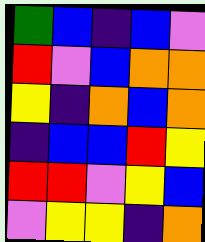[["green", "blue", "indigo", "blue", "violet"], ["red", "violet", "blue", "orange", "orange"], ["yellow", "indigo", "orange", "blue", "orange"], ["indigo", "blue", "blue", "red", "yellow"], ["red", "red", "violet", "yellow", "blue"], ["violet", "yellow", "yellow", "indigo", "orange"]]